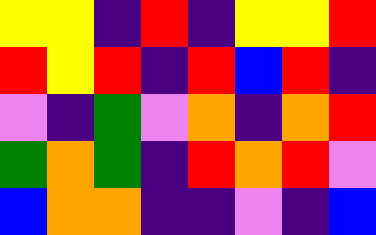[["yellow", "yellow", "indigo", "red", "indigo", "yellow", "yellow", "red"], ["red", "yellow", "red", "indigo", "red", "blue", "red", "indigo"], ["violet", "indigo", "green", "violet", "orange", "indigo", "orange", "red"], ["green", "orange", "green", "indigo", "red", "orange", "red", "violet"], ["blue", "orange", "orange", "indigo", "indigo", "violet", "indigo", "blue"]]